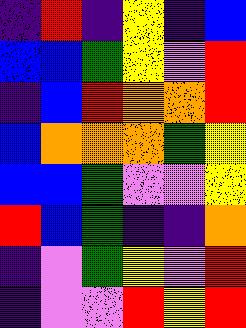[["indigo", "red", "indigo", "yellow", "indigo", "blue"], ["blue", "blue", "green", "yellow", "violet", "red"], ["indigo", "blue", "red", "orange", "orange", "red"], ["blue", "orange", "orange", "orange", "green", "yellow"], ["blue", "blue", "green", "violet", "violet", "yellow"], ["red", "blue", "green", "indigo", "indigo", "orange"], ["indigo", "violet", "green", "yellow", "violet", "red"], ["indigo", "violet", "violet", "red", "yellow", "red"]]